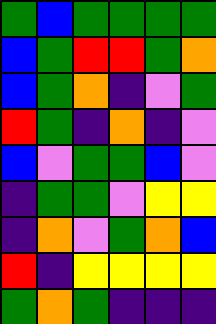[["green", "blue", "green", "green", "green", "green"], ["blue", "green", "red", "red", "green", "orange"], ["blue", "green", "orange", "indigo", "violet", "green"], ["red", "green", "indigo", "orange", "indigo", "violet"], ["blue", "violet", "green", "green", "blue", "violet"], ["indigo", "green", "green", "violet", "yellow", "yellow"], ["indigo", "orange", "violet", "green", "orange", "blue"], ["red", "indigo", "yellow", "yellow", "yellow", "yellow"], ["green", "orange", "green", "indigo", "indigo", "indigo"]]